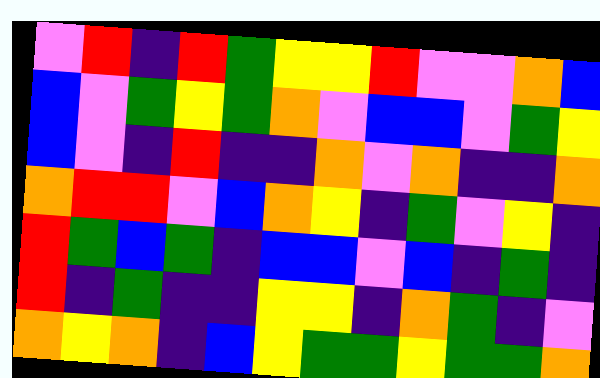[["violet", "red", "indigo", "red", "green", "yellow", "yellow", "red", "violet", "violet", "orange", "blue"], ["blue", "violet", "green", "yellow", "green", "orange", "violet", "blue", "blue", "violet", "green", "yellow"], ["blue", "violet", "indigo", "red", "indigo", "indigo", "orange", "violet", "orange", "indigo", "indigo", "orange"], ["orange", "red", "red", "violet", "blue", "orange", "yellow", "indigo", "green", "violet", "yellow", "indigo"], ["red", "green", "blue", "green", "indigo", "blue", "blue", "violet", "blue", "indigo", "green", "indigo"], ["red", "indigo", "green", "indigo", "indigo", "yellow", "yellow", "indigo", "orange", "green", "indigo", "violet"], ["orange", "yellow", "orange", "indigo", "blue", "yellow", "green", "green", "yellow", "green", "green", "orange"]]